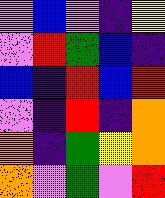[["violet", "blue", "violet", "indigo", "yellow"], ["violet", "red", "green", "blue", "indigo"], ["blue", "indigo", "red", "blue", "red"], ["violet", "indigo", "red", "indigo", "orange"], ["orange", "indigo", "green", "yellow", "orange"], ["orange", "violet", "green", "violet", "red"]]